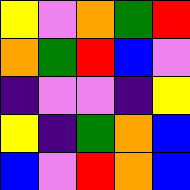[["yellow", "violet", "orange", "green", "red"], ["orange", "green", "red", "blue", "violet"], ["indigo", "violet", "violet", "indigo", "yellow"], ["yellow", "indigo", "green", "orange", "blue"], ["blue", "violet", "red", "orange", "blue"]]